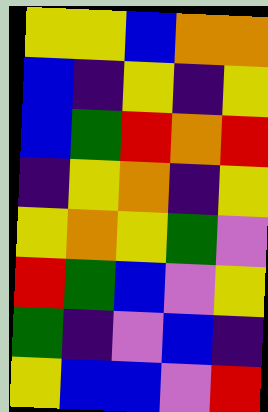[["yellow", "yellow", "blue", "orange", "orange"], ["blue", "indigo", "yellow", "indigo", "yellow"], ["blue", "green", "red", "orange", "red"], ["indigo", "yellow", "orange", "indigo", "yellow"], ["yellow", "orange", "yellow", "green", "violet"], ["red", "green", "blue", "violet", "yellow"], ["green", "indigo", "violet", "blue", "indigo"], ["yellow", "blue", "blue", "violet", "red"]]